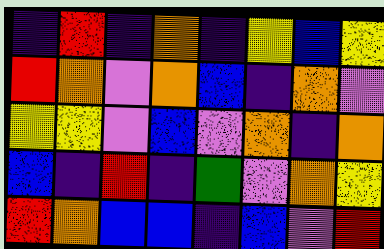[["indigo", "red", "indigo", "orange", "indigo", "yellow", "blue", "yellow"], ["red", "orange", "violet", "orange", "blue", "indigo", "orange", "violet"], ["yellow", "yellow", "violet", "blue", "violet", "orange", "indigo", "orange"], ["blue", "indigo", "red", "indigo", "green", "violet", "orange", "yellow"], ["red", "orange", "blue", "blue", "indigo", "blue", "violet", "red"]]